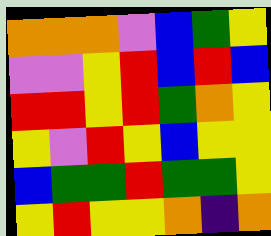[["orange", "orange", "orange", "violet", "blue", "green", "yellow"], ["violet", "violet", "yellow", "red", "blue", "red", "blue"], ["red", "red", "yellow", "red", "green", "orange", "yellow"], ["yellow", "violet", "red", "yellow", "blue", "yellow", "yellow"], ["blue", "green", "green", "red", "green", "green", "yellow"], ["yellow", "red", "yellow", "yellow", "orange", "indigo", "orange"]]